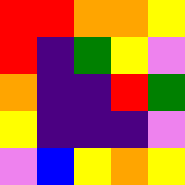[["red", "red", "orange", "orange", "yellow"], ["red", "indigo", "green", "yellow", "violet"], ["orange", "indigo", "indigo", "red", "green"], ["yellow", "indigo", "indigo", "indigo", "violet"], ["violet", "blue", "yellow", "orange", "yellow"]]